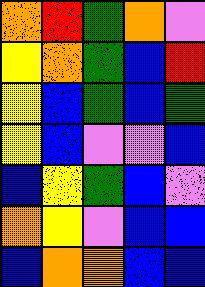[["orange", "red", "green", "orange", "violet"], ["yellow", "orange", "green", "blue", "red"], ["yellow", "blue", "green", "blue", "green"], ["yellow", "blue", "violet", "violet", "blue"], ["blue", "yellow", "green", "blue", "violet"], ["orange", "yellow", "violet", "blue", "blue"], ["blue", "orange", "orange", "blue", "blue"]]